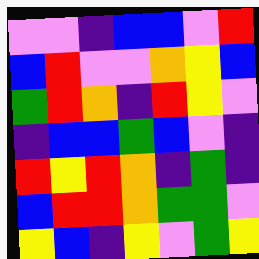[["violet", "violet", "indigo", "blue", "blue", "violet", "red"], ["blue", "red", "violet", "violet", "orange", "yellow", "blue"], ["green", "red", "orange", "indigo", "red", "yellow", "violet"], ["indigo", "blue", "blue", "green", "blue", "violet", "indigo"], ["red", "yellow", "red", "orange", "indigo", "green", "indigo"], ["blue", "red", "red", "orange", "green", "green", "violet"], ["yellow", "blue", "indigo", "yellow", "violet", "green", "yellow"]]